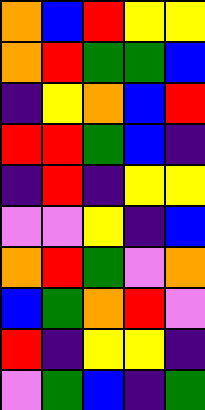[["orange", "blue", "red", "yellow", "yellow"], ["orange", "red", "green", "green", "blue"], ["indigo", "yellow", "orange", "blue", "red"], ["red", "red", "green", "blue", "indigo"], ["indigo", "red", "indigo", "yellow", "yellow"], ["violet", "violet", "yellow", "indigo", "blue"], ["orange", "red", "green", "violet", "orange"], ["blue", "green", "orange", "red", "violet"], ["red", "indigo", "yellow", "yellow", "indigo"], ["violet", "green", "blue", "indigo", "green"]]